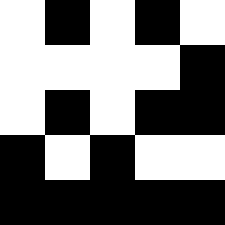[["white", "black", "white", "black", "white"], ["white", "white", "white", "white", "black"], ["white", "black", "white", "black", "black"], ["black", "white", "black", "white", "white"], ["black", "black", "black", "black", "black"]]